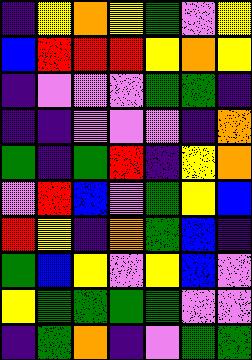[["indigo", "yellow", "orange", "yellow", "green", "violet", "yellow"], ["blue", "red", "red", "red", "yellow", "orange", "yellow"], ["indigo", "violet", "violet", "violet", "green", "green", "indigo"], ["indigo", "indigo", "violet", "violet", "violet", "indigo", "orange"], ["green", "indigo", "green", "red", "indigo", "yellow", "orange"], ["violet", "red", "blue", "violet", "green", "yellow", "blue"], ["red", "yellow", "indigo", "orange", "green", "blue", "indigo"], ["green", "blue", "yellow", "violet", "yellow", "blue", "violet"], ["yellow", "green", "green", "green", "green", "violet", "violet"], ["indigo", "green", "orange", "indigo", "violet", "green", "green"]]